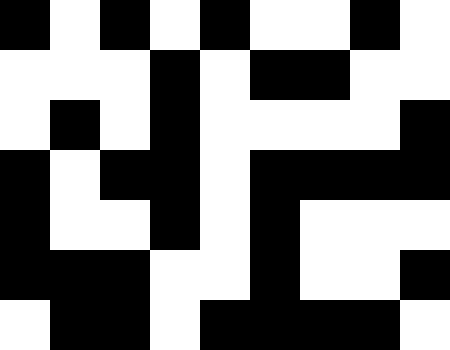[["black", "white", "black", "white", "black", "white", "white", "black", "white"], ["white", "white", "white", "black", "white", "black", "black", "white", "white"], ["white", "black", "white", "black", "white", "white", "white", "white", "black"], ["black", "white", "black", "black", "white", "black", "black", "black", "black"], ["black", "white", "white", "black", "white", "black", "white", "white", "white"], ["black", "black", "black", "white", "white", "black", "white", "white", "black"], ["white", "black", "black", "white", "black", "black", "black", "black", "white"]]